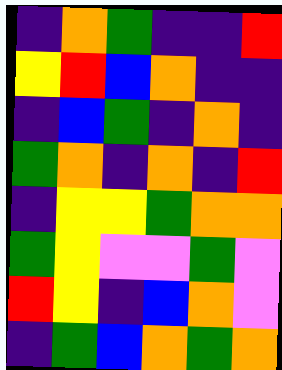[["indigo", "orange", "green", "indigo", "indigo", "red"], ["yellow", "red", "blue", "orange", "indigo", "indigo"], ["indigo", "blue", "green", "indigo", "orange", "indigo"], ["green", "orange", "indigo", "orange", "indigo", "red"], ["indigo", "yellow", "yellow", "green", "orange", "orange"], ["green", "yellow", "violet", "violet", "green", "violet"], ["red", "yellow", "indigo", "blue", "orange", "violet"], ["indigo", "green", "blue", "orange", "green", "orange"]]